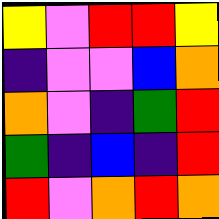[["yellow", "violet", "red", "red", "yellow"], ["indigo", "violet", "violet", "blue", "orange"], ["orange", "violet", "indigo", "green", "red"], ["green", "indigo", "blue", "indigo", "red"], ["red", "violet", "orange", "red", "orange"]]